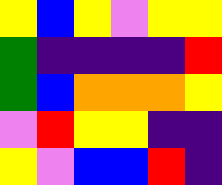[["yellow", "blue", "yellow", "violet", "yellow", "yellow"], ["green", "indigo", "indigo", "indigo", "indigo", "red"], ["green", "blue", "orange", "orange", "orange", "yellow"], ["violet", "red", "yellow", "yellow", "indigo", "indigo"], ["yellow", "violet", "blue", "blue", "red", "indigo"]]